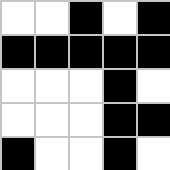[["white", "white", "black", "white", "black"], ["black", "black", "black", "black", "black"], ["white", "white", "white", "black", "white"], ["white", "white", "white", "black", "black"], ["black", "white", "white", "black", "white"]]